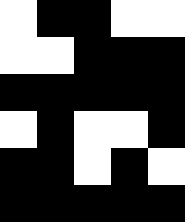[["white", "black", "black", "white", "white"], ["white", "white", "black", "black", "black"], ["black", "black", "black", "black", "black"], ["white", "black", "white", "white", "black"], ["black", "black", "white", "black", "white"], ["black", "black", "black", "black", "black"]]